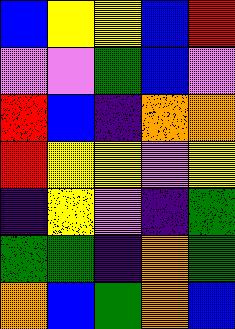[["blue", "yellow", "yellow", "blue", "red"], ["violet", "violet", "green", "blue", "violet"], ["red", "blue", "indigo", "orange", "orange"], ["red", "yellow", "yellow", "violet", "yellow"], ["indigo", "yellow", "violet", "indigo", "green"], ["green", "green", "indigo", "orange", "green"], ["orange", "blue", "green", "orange", "blue"]]